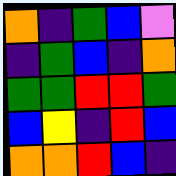[["orange", "indigo", "green", "blue", "violet"], ["indigo", "green", "blue", "indigo", "orange"], ["green", "green", "red", "red", "green"], ["blue", "yellow", "indigo", "red", "blue"], ["orange", "orange", "red", "blue", "indigo"]]